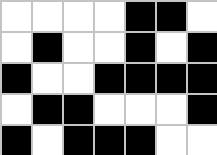[["white", "white", "white", "white", "black", "black", "white"], ["white", "black", "white", "white", "black", "white", "black"], ["black", "white", "white", "black", "black", "black", "black"], ["white", "black", "black", "white", "white", "white", "black"], ["black", "white", "black", "black", "black", "white", "white"]]